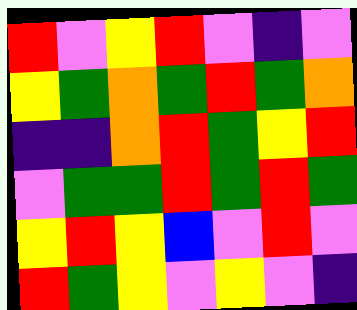[["red", "violet", "yellow", "red", "violet", "indigo", "violet"], ["yellow", "green", "orange", "green", "red", "green", "orange"], ["indigo", "indigo", "orange", "red", "green", "yellow", "red"], ["violet", "green", "green", "red", "green", "red", "green"], ["yellow", "red", "yellow", "blue", "violet", "red", "violet"], ["red", "green", "yellow", "violet", "yellow", "violet", "indigo"]]